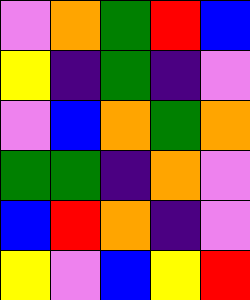[["violet", "orange", "green", "red", "blue"], ["yellow", "indigo", "green", "indigo", "violet"], ["violet", "blue", "orange", "green", "orange"], ["green", "green", "indigo", "orange", "violet"], ["blue", "red", "orange", "indigo", "violet"], ["yellow", "violet", "blue", "yellow", "red"]]